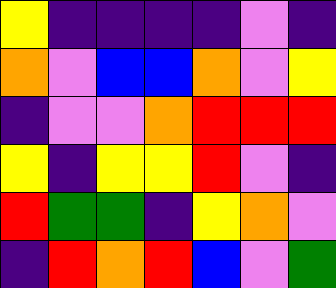[["yellow", "indigo", "indigo", "indigo", "indigo", "violet", "indigo"], ["orange", "violet", "blue", "blue", "orange", "violet", "yellow"], ["indigo", "violet", "violet", "orange", "red", "red", "red"], ["yellow", "indigo", "yellow", "yellow", "red", "violet", "indigo"], ["red", "green", "green", "indigo", "yellow", "orange", "violet"], ["indigo", "red", "orange", "red", "blue", "violet", "green"]]